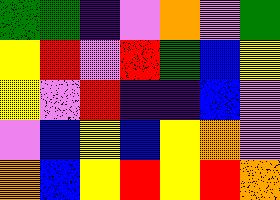[["green", "green", "indigo", "violet", "orange", "violet", "green"], ["yellow", "red", "violet", "red", "green", "blue", "yellow"], ["yellow", "violet", "red", "indigo", "indigo", "blue", "violet"], ["violet", "blue", "yellow", "blue", "yellow", "orange", "violet"], ["orange", "blue", "yellow", "red", "yellow", "red", "orange"]]